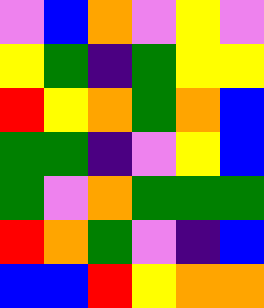[["violet", "blue", "orange", "violet", "yellow", "violet"], ["yellow", "green", "indigo", "green", "yellow", "yellow"], ["red", "yellow", "orange", "green", "orange", "blue"], ["green", "green", "indigo", "violet", "yellow", "blue"], ["green", "violet", "orange", "green", "green", "green"], ["red", "orange", "green", "violet", "indigo", "blue"], ["blue", "blue", "red", "yellow", "orange", "orange"]]